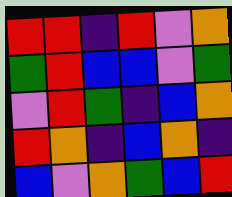[["red", "red", "indigo", "red", "violet", "orange"], ["green", "red", "blue", "blue", "violet", "green"], ["violet", "red", "green", "indigo", "blue", "orange"], ["red", "orange", "indigo", "blue", "orange", "indigo"], ["blue", "violet", "orange", "green", "blue", "red"]]